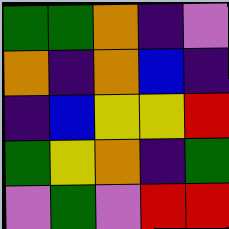[["green", "green", "orange", "indigo", "violet"], ["orange", "indigo", "orange", "blue", "indigo"], ["indigo", "blue", "yellow", "yellow", "red"], ["green", "yellow", "orange", "indigo", "green"], ["violet", "green", "violet", "red", "red"]]